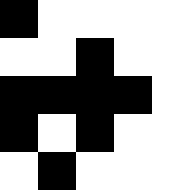[["black", "white", "white", "white", "white"], ["white", "white", "black", "white", "white"], ["black", "black", "black", "black", "white"], ["black", "white", "black", "white", "white"], ["white", "black", "white", "white", "white"]]